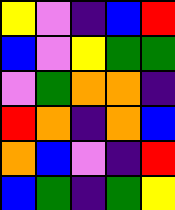[["yellow", "violet", "indigo", "blue", "red"], ["blue", "violet", "yellow", "green", "green"], ["violet", "green", "orange", "orange", "indigo"], ["red", "orange", "indigo", "orange", "blue"], ["orange", "blue", "violet", "indigo", "red"], ["blue", "green", "indigo", "green", "yellow"]]